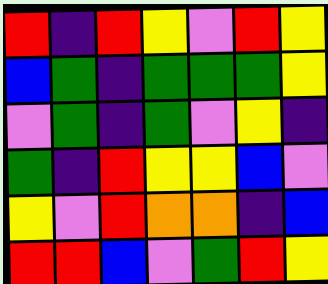[["red", "indigo", "red", "yellow", "violet", "red", "yellow"], ["blue", "green", "indigo", "green", "green", "green", "yellow"], ["violet", "green", "indigo", "green", "violet", "yellow", "indigo"], ["green", "indigo", "red", "yellow", "yellow", "blue", "violet"], ["yellow", "violet", "red", "orange", "orange", "indigo", "blue"], ["red", "red", "blue", "violet", "green", "red", "yellow"]]